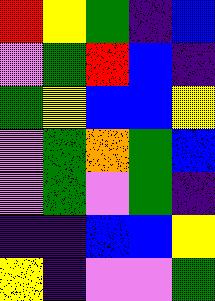[["red", "yellow", "green", "indigo", "blue"], ["violet", "green", "red", "blue", "indigo"], ["green", "yellow", "blue", "blue", "yellow"], ["violet", "green", "orange", "green", "blue"], ["violet", "green", "violet", "green", "indigo"], ["indigo", "indigo", "blue", "blue", "yellow"], ["yellow", "indigo", "violet", "violet", "green"]]